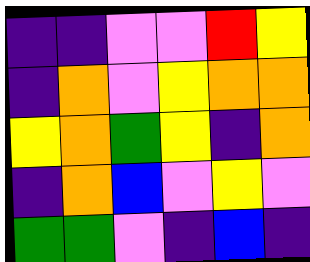[["indigo", "indigo", "violet", "violet", "red", "yellow"], ["indigo", "orange", "violet", "yellow", "orange", "orange"], ["yellow", "orange", "green", "yellow", "indigo", "orange"], ["indigo", "orange", "blue", "violet", "yellow", "violet"], ["green", "green", "violet", "indigo", "blue", "indigo"]]